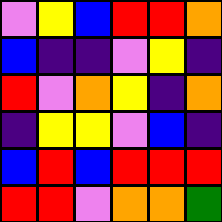[["violet", "yellow", "blue", "red", "red", "orange"], ["blue", "indigo", "indigo", "violet", "yellow", "indigo"], ["red", "violet", "orange", "yellow", "indigo", "orange"], ["indigo", "yellow", "yellow", "violet", "blue", "indigo"], ["blue", "red", "blue", "red", "red", "red"], ["red", "red", "violet", "orange", "orange", "green"]]